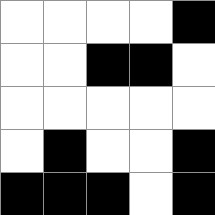[["white", "white", "white", "white", "black"], ["white", "white", "black", "black", "white"], ["white", "white", "white", "white", "white"], ["white", "black", "white", "white", "black"], ["black", "black", "black", "white", "black"]]